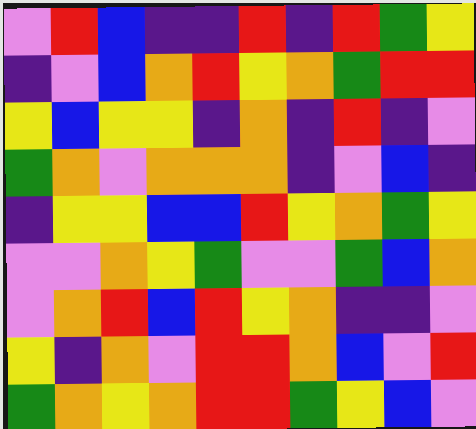[["violet", "red", "blue", "indigo", "indigo", "red", "indigo", "red", "green", "yellow"], ["indigo", "violet", "blue", "orange", "red", "yellow", "orange", "green", "red", "red"], ["yellow", "blue", "yellow", "yellow", "indigo", "orange", "indigo", "red", "indigo", "violet"], ["green", "orange", "violet", "orange", "orange", "orange", "indigo", "violet", "blue", "indigo"], ["indigo", "yellow", "yellow", "blue", "blue", "red", "yellow", "orange", "green", "yellow"], ["violet", "violet", "orange", "yellow", "green", "violet", "violet", "green", "blue", "orange"], ["violet", "orange", "red", "blue", "red", "yellow", "orange", "indigo", "indigo", "violet"], ["yellow", "indigo", "orange", "violet", "red", "red", "orange", "blue", "violet", "red"], ["green", "orange", "yellow", "orange", "red", "red", "green", "yellow", "blue", "violet"]]